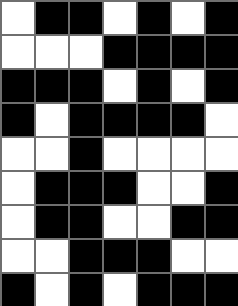[["white", "black", "black", "white", "black", "white", "black"], ["white", "white", "white", "black", "black", "black", "black"], ["black", "black", "black", "white", "black", "white", "black"], ["black", "white", "black", "black", "black", "black", "white"], ["white", "white", "black", "white", "white", "white", "white"], ["white", "black", "black", "black", "white", "white", "black"], ["white", "black", "black", "white", "white", "black", "black"], ["white", "white", "black", "black", "black", "white", "white"], ["black", "white", "black", "white", "black", "black", "black"]]